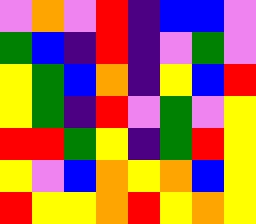[["violet", "orange", "violet", "red", "indigo", "blue", "blue", "violet"], ["green", "blue", "indigo", "red", "indigo", "violet", "green", "violet"], ["yellow", "green", "blue", "orange", "indigo", "yellow", "blue", "red"], ["yellow", "green", "indigo", "red", "violet", "green", "violet", "yellow"], ["red", "red", "green", "yellow", "indigo", "green", "red", "yellow"], ["yellow", "violet", "blue", "orange", "yellow", "orange", "blue", "yellow"], ["red", "yellow", "yellow", "orange", "red", "yellow", "orange", "yellow"]]